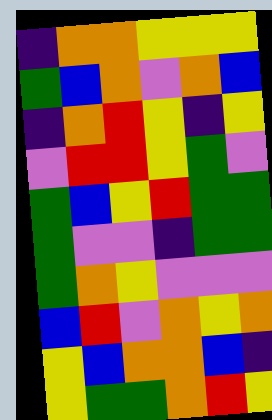[["indigo", "orange", "orange", "yellow", "yellow", "yellow"], ["green", "blue", "orange", "violet", "orange", "blue"], ["indigo", "orange", "red", "yellow", "indigo", "yellow"], ["violet", "red", "red", "yellow", "green", "violet"], ["green", "blue", "yellow", "red", "green", "green"], ["green", "violet", "violet", "indigo", "green", "green"], ["green", "orange", "yellow", "violet", "violet", "violet"], ["blue", "red", "violet", "orange", "yellow", "orange"], ["yellow", "blue", "orange", "orange", "blue", "indigo"], ["yellow", "green", "green", "orange", "red", "yellow"]]